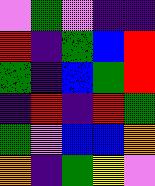[["violet", "green", "violet", "indigo", "indigo"], ["red", "indigo", "green", "blue", "red"], ["green", "indigo", "blue", "green", "red"], ["indigo", "red", "indigo", "red", "green"], ["green", "violet", "blue", "blue", "orange"], ["orange", "indigo", "green", "yellow", "violet"]]